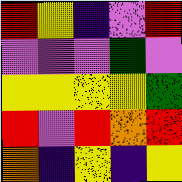[["red", "yellow", "indigo", "violet", "red"], ["violet", "violet", "violet", "green", "violet"], ["yellow", "yellow", "yellow", "yellow", "green"], ["red", "violet", "red", "orange", "red"], ["orange", "indigo", "yellow", "indigo", "yellow"]]